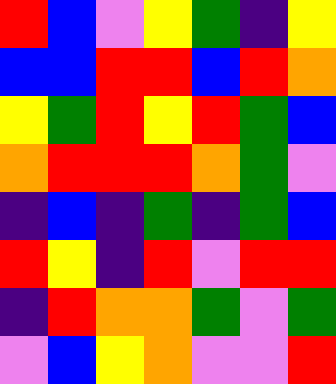[["red", "blue", "violet", "yellow", "green", "indigo", "yellow"], ["blue", "blue", "red", "red", "blue", "red", "orange"], ["yellow", "green", "red", "yellow", "red", "green", "blue"], ["orange", "red", "red", "red", "orange", "green", "violet"], ["indigo", "blue", "indigo", "green", "indigo", "green", "blue"], ["red", "yellow", "indigo", "red", "violet", "red", "red"], ["indigo", "red", "orange", "orange", "green", "violet", "green"], ["violet", "blue", "yellow", "orange", "violet", "violet", "red"]]